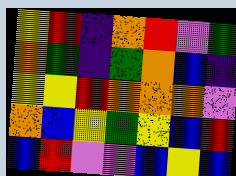[["yellow", "red", "indigo", "orange", "red", "violet", "green"], ["orange", "green", "indigo", "green", "orange", "blue", "indigo"], ["yellow", "yellow", "red", "orange", "orange", "orange", "violet"], ["orange", "blue", "yellow", "green", "yellow", "blue", "red"], ["blue", "red", "violet", "violet", "blue", "yellow", "blue"]]